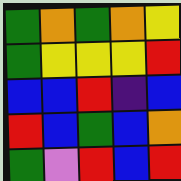[["green", "orange", "green", "orange", "yellow"], ["green", "yellow", "yellow", "yellow", "red"], ["blue", "blue", "red", "indigo", "blue"], ["red", "blue", "green", "blue", "orange"], ["green", "violet", "red", "blue", "red"]]